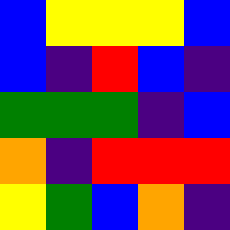[["blue", "yellow", "yellow", "yellow", "blue"], ["blue", "indigo", "red", "blue", "indigo"], ["green", "green", "green", "indigo", "blue"], ["orange", "indigo", "red", "red", "red"], ["yellow", "green", "blue", "orange", "indigo"]]